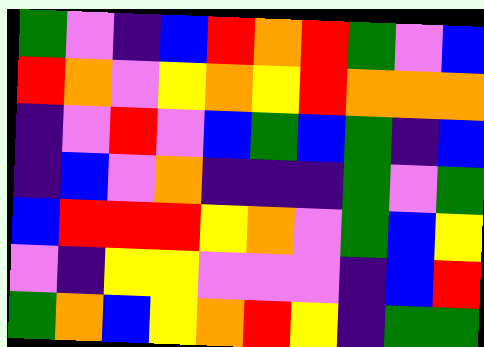[["green", "violet", "indigo", "blue", "red", "orange", "red", "green", "violet", "blue"], ["red", "orange", "violet", "yellow", "orange", "yellow", "red", "orange", "orange", "orange"], ["indigo", "violet", "red", "violet", "blue", "green", "blue", "green", "indigo", "blue"], ["indigo", "blue", "violet", "orange", "indigo", "indigo", "indigo", "green", "violet", "green"], ["blue", "red", "red", "red", "yellow", "orange", "violet", "green", "blue", "yellow"], ["violet", "indigo", "yellow", "yellow", "violet", "violet", "violet", "indigo", "blue", "red"], ["green", "orange", "blue", "yellow", "orange", "red", "yellow", "indigo", "green", "green"]]